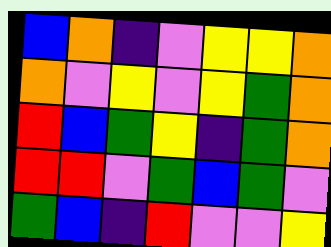[["blue", "orange", "indigo", "violet", "yellow", "yellow", "orange"], ["orange", "violet", "yellow", "violet", "yellow", "green", "orange"], ["red", "blue", "green", "yellow", "indigo", "green", "orange"], ["red", "red", "violet", "green", "blue", "green", "violet"], ["green", "blue", "indigo", "red", "violet", "violet", "yellow"]]